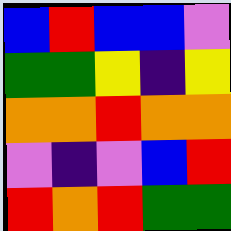[["blue", "red", "blue", "blue", "violet"], ["green", "green", "yellow", "indigo", "yellow"], ["orange", "orange", "red", "orange", "orange"], ["violet", "indigo", "violet", "blue", "red"], ["red", "orange", "red", "green", "green"]]